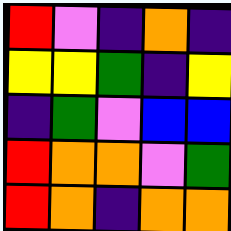[["red", "violet", "indigo", "orange", "indigo"], ["yellow", "yellow", "green", "indigo", "yellow"], ["indigo", "green", "violet", "blue", "blue"], ["red", "orange", "orange", "violet", "green"], ["red", "orange", "indigo", "orange", "orange"]]